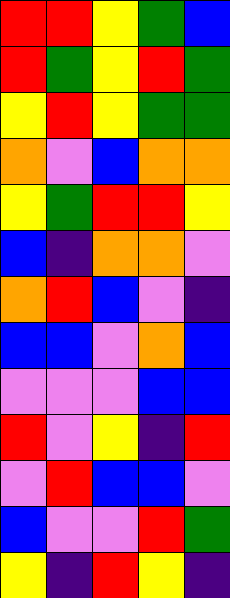[["red", "red", "yellow", "green", "blue"], ["red", "green", "yellow", "red", "green"], ["yellow", "red", "yellow", "green", "green"], ["orange", "violet", "blue", "orange", "orange"], ["yellow", "green", "red", "red", "yellow"], ["blue", "indigo", "orange", "orange", "violet"], ["orange", "red", "blue", "violet", "indigo"], ["blue", "blue", "violet", "orange", "blue"], ["violet", "violet", "violet", "blue", "blue"], ["red", "violet", "yellow", "indigo", "red"], ["violet", "red", "blue", "blue", "violet"], ["blue", "violet", "violet", "red", "green"], ["yellow", "indigo", "red", "yellow", "indigo"]]